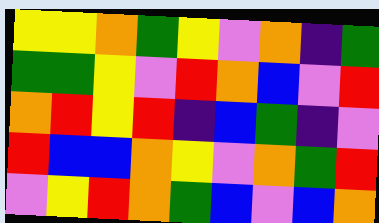[["yellow", "yellow", "orange", "green", "yellow", "violet", "orange", "indigo", "green"], ["green", "green", "yellow", "violet", "red", "orange", "blue", "violet", "red"], ["orange", "red", "yellow", "red", "indigo", "blue", "green", "indigo", "violet"], ["red", "blue", "blue", "orange", "yellow", "violet", "orange", "green", "red"], ["violet", "yellow", "red", "orange", "green", "blue", "violet", "blue", "orange"]]